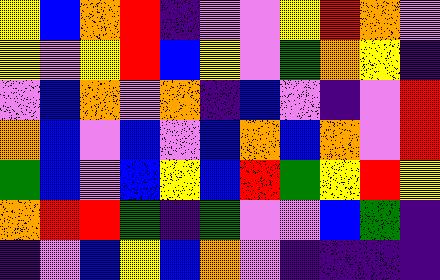[["yellow", "blue", "orange", "red", "indigo", "violet", "violet", "yellow", "red", "orange", "violet"], ["yellow", "violet", "yellow", "red", "blue", "yellow", "violet", "green", "orange", "yellow", "indigo"], ["violet", "blue", "orange", "violet", "orange", "indigo", "blue", "violet", "indigo", "violet", "red"], ["orange", "blue", "violet", "blue", "violet", "blue", "orange", "blue", "orange", "violet", "red"], ["green", "blue", "violet", "blue", "yellow", "blue", "red", "green", "yellow", "red", "yellow"], ["orange", "red", "red", "green", "indigo", "green", "violet", "violet", "blue", "green", "indigo"], ["indigo", "violet", "blue", "yellow", "blue", "orange", "violet", "indigo", "indigo", "indigo", "indigo"]]